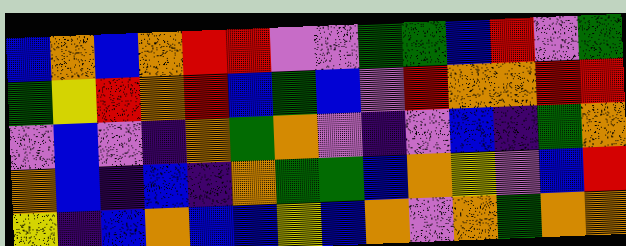[["blue", "orange", "blue", "orange", "red", "red", "violet", "violet", "green", "green", "blue", "red", "violet", "green"], ["green", "yellow", "red", "orange", "red", "blue", "green", "blue", "violet", "red", "orange", "orange", "red", "red"], ["violet", "blue", "violet", "indigo", "orange", "green", "orange", "violet", "indigo", "violet", "blue", "indigo", "green", "orange"], ["orange", "blue", "indigo", "blue", "indigo", "orange", "green", "green", "blue", "orange", "yellow", "violet", "blue", "red"], ["yellow", "indigo", "blue", "orange", "blue", "blue", "yellow", "blue", "orange", "violet", "orange", "green", "orange", "orange"]]